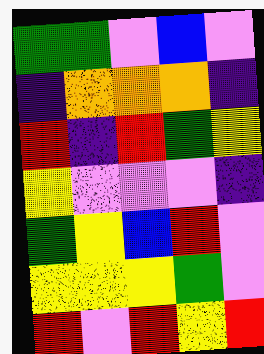[["green", "green", "violet", "blue", "violet"], ["indigo", "orange", "orange", "orange", "indigo"], ["red", "indigo", "red", "green", "yellow"], ["yellow", "violet", "violet", "violet", "indigo"], ["green", "yellow", "blue", "red", "violet"], ["yellow", "yellow", "yellow", "green", "violet"], ["red", "violet", "red", "yellow", "red"]]